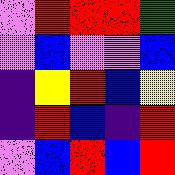[["violet", "red", "red", "red", "green"], ["violet", "blue", "violet", "violet", "blue"], ["indigo", "yellow", "red", "blue", "yellow"], ["indigo", "red", "blue", "indigo", "red"], ["violet", "blue", "red", "blue", "red"]]